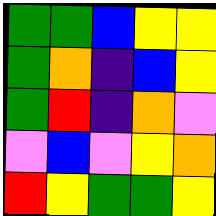[["green", "green", "blue", "yellow", "yellow"], ["green", "orange", "indigo", "blue", "yellow"], ["green", "red", "indigo", "orange", "violet"], ["violet", "blue", "violet", "yellow", "orange"], ["red", "yellow", "green", "green", "yellow"]]